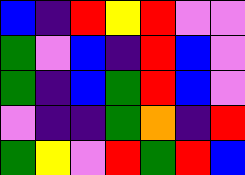[["blue", "indigo", "red", "yellow", "red", "violet", "violet"], ["green", "violet", "blue", "indigo", "red", "blue", "violet"], ["green", "indigo", "blue", "green", "red", "blue", "violet"], ["violet", "indigo", "indigo", "green", "orange", "indigo", "red"], ["green", "yellow", "violet", "red", "green", "red", "blue"]]